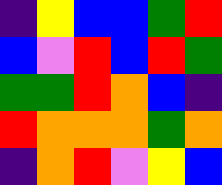[["indigo", "yellow", "blue", "blue", "green", "red"], ["blue", "violet", "red", "blue", "red", "green"], ["green", "green", "red", "orange", "blue", "indigo"], ["red", "orange", "orange", "orange", "green", "orange"], ["indigo", "orange", "red", "violet", "yellow", "blue"]]